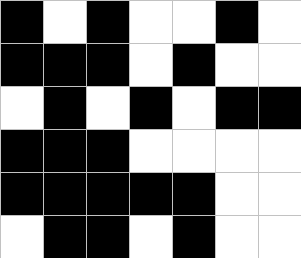[["black", "white", "black", "white", "white", "black", "white"], ["black", "black", "black", "white", "black", "white", "white"], ["white", "black", "white", "black", "white", "black", "black"], ["black", "black", "black", "white", "white", "white", "white"], ["black", "black", "black", "black", "black", "white", "white"], ["white", "black", "black", "white", "black", "white", "white"]]